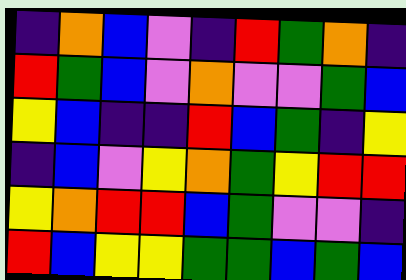[["indigo", "orange", "blue", "violet", "indigo", "red", "green", "orange", "indigo"], ["red", "green", "blue", "violet", "orange", "violet", "violet", "green", "blue"], ["yellow", "blue", "indigo", "indigo", "red", "blue", "green", "indigo", "yellow"], ["indigo", "blue", "violet", "yellow", "orange", "green", "yellow", "red", "red"], ["yellow", "orange", "red", "red", "blue", "green", "violet", "violet", "indigo"], ["red", "blue", "yellow", "yellow", "green", "green", "blue", "green", "blue"]]